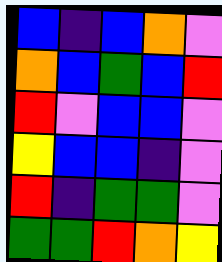[["blue", "indigo", "blue", "orange", "violet"], ["orange", "blue", "green", "blue", "red"], ["red", "violet", "blue", "blue", "violet"], ["yellow", "blue", "blue", "indigo", "violet"], ["red", "indigo", "green", "green", "violet"], ["green", "green", "red", "orange", "yellow"]]